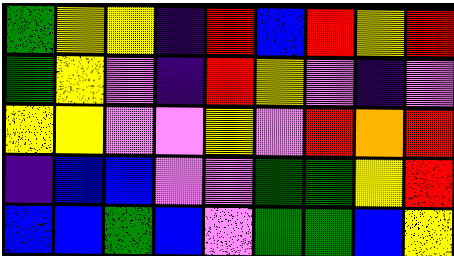[["green", "yellow", "yellow", "indigo", "red", "blue", "red", "yellow", "red"], ["green", "yellow", "violet", "indigo", "red", "yellow", "violet", "indigo", "violet"], ["yellow", "yellow", "violet", "violet", "yellow", "violet", "red", "orange", "red"], ["indigo", "blue", "blue", "violet", "violet", "green", "green", "yellow", "red"], ["blue", "blue", "green", "blue", "violet", "green", "green", "blue", "yellow"]]